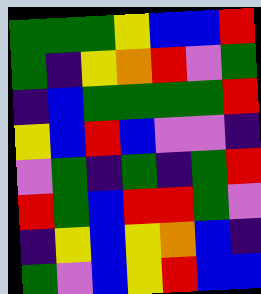[["green", "green", "green", "yellow", "blue", "blue", "red"], ["green", "indigo", "yellow", "orange", "red", "violet", "green"], ["indigo", "blue", "green", "green", "green", "green", "red"], ["yellow", "blue", "red", "blue", "violet", "violet", "indigo"], ["violet", "green", "indigo", "green", "indigo", "green", "red"], ["red", "green", "blue", "red", "red", "green", "violet"], ["indigo", "yellow", "blue", "yellow", "orange", "blue", "indigo"], ["green", "violet", "blue", "yellow", "red", "blue", "blue"]]